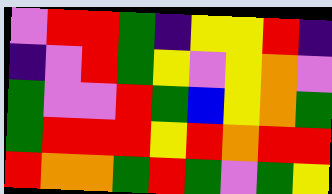[["violet", "red", "red", "green", "indigo", "yellow", "yellow", "red", "indigo"], ["indigo", "violet", "red", "green", "yellow", "violet", "yellow", "orange", "violet"], ["green", "violet", "violet", "red", "green", "blue", "yellow", "orange", "green"], ["green", "red", "red", "red", "yellow", "red", "orange", "red", "red"], ["red", "orange", "orange", "green", "red", "green", "violet", "green", "yellow"]]